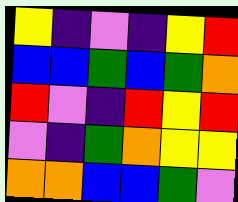[["yellow", "indigo", "violet", "indigo", "yellow", "red"], ["blue", "blue", "green", "blue", "green", "orange"], ["red", "violet", "indigo", "red", "yellow", "red"], ["violet", "indigo", "green", "orange", "yellow", "yellow"], ["orange", "orange", "blue", "blue", "green", "violet"]]